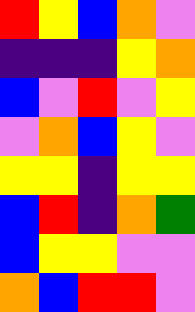[["red", "yellow", "blue", "orange", "violet"], ["indigo", "indigo", "indigo", "yellow", "orange"], ["blue", "violet", "red", "violet", "yellow"], ["violet", "orange", "blue", "yellow", "violet"], ["yellow", "yellow", "indigo", "yellow", "yellow"], ["blue", "red", "indigo", "orange", "green"], ["blue", "yellow", "yellow", "violet", "violet"], ["orange", "blue", "red", "red", "violet"]]